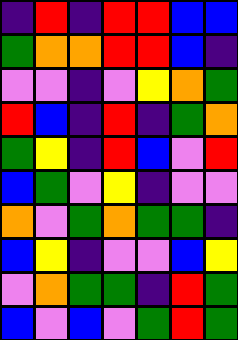[["indigo", "red", "indigo", "red", "red", "blue", "blue"], ["green", "orange", "orange", "red", "red", "blue", "indigo"], ["violet", "violet", "indigo", "violet", "yellow", "orange", "green"], ["red", "blue", "indigo", "red", "indigo", "green", "orange"], ["green", "yellow", "indigo", "red", "blue", "violet", "red"], ["blue", "green", "violet", "yellow", "indigo", "violet", "violet"], ["orange", "violet", "green", "orange", "green", "green", "indigo"], ["blue", "yellow", "indigo", "violet", "violet", "blue", "yellow"], ["violet", "orange", "green", "green", "indigo", "red", "green"], ["blue", "violet", "blue", "violet", "green", "red", "green"]]